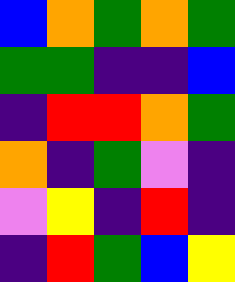[["blue", "orange", "green", "orange", "green"], ["green", "green", "indigo", "indigo", "blue"], ["indigo", "red", "red", "orange", "green"], ["orange", "indigo", "green", "violet", "indigo"], ["violet", "yellow", "indigo", "red", "indigo"], ["indigo", "red", "green", "blue", "yellow"]]